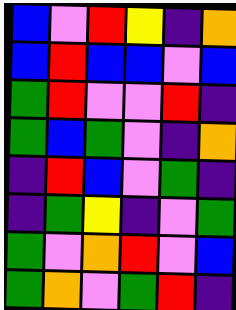[["blue", "violet", "red", "yellow", "indigo", "orange"], ["blue", "red", "blue", "blue", "violet", "blue"], ["green", "red", "violet", "violet", "red", "indigo"], ["green", "blue", "green", "violet", "indigo", "orange"], ["indigo", "red", "blue", "violet", "green", "indigo"], ["indigo", "green", "yellow", "indigo", "violet", "green"], ["green", "violet", "orange", "red", "violet", "blue"], ["green", "orange", "violet", "green", "red", "indigo"]]